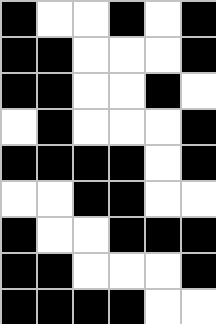[["black", "white", "white", "black", "white", "black"], ["black", "black", "white", "white", "white", "black"], ["black", "black", "white", "white", "black", "white"], ["white", "black", "white", "white", "white", "black"], ["black", "black", "black", "black", "white", "black"], ["white", "white", "black", "black", "white", "white"], ["black", "white", "white", "black", "black", "black"], ["black", "black", "white", "white", "white", "black"], ["black", "black", "black", "black", "white", "white"]]